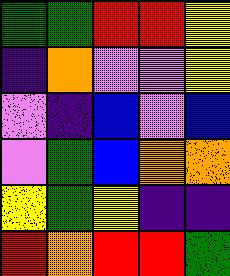[["green", "green", "red", "red", "yellow"], ["indigo", "orange", "violet", "violet", "yellow"], ["violet", "indigo", "blue", "violet", "blue"], ["violet", "green", "blue", "orange", "orange"], ["yellow", "green", "yellow", "indigo", "indigo"], ["red", "orange", "red", "red", "green"]]